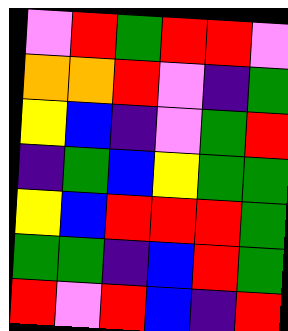[["violet", "red", "green", "red", "red", "violet"], ["orange", "orange", "red", "violet", "indigo", "green"], ["yellow", "blue", "indigo", "violet", "green", "red"], ["indigo", "green", "blue", "yellow", "green", "green"], ["yellow", "blue", "red", "red", "red", "green"], ["green", "green", "indigo", "blue", "red", "green"], ["red", "violet", "red", "blue", "indigo", "red"]]